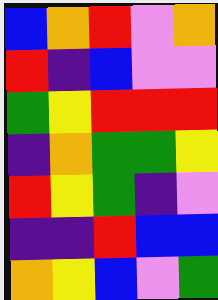[["blue", "orange", "red", "violet", "orange"], ["red", "indigo", "blue", "violet", "violet"], ["green", "yellow", "red", "red", "red"], ["indigo", "orange", "green", "green", "yellow"], ["red", "yellow", "green", "indigo", "violet"], ["indigo", "indigo", "red", "blue", "blue"], ["orange", "yellow", "blue", "violet", "green"]]